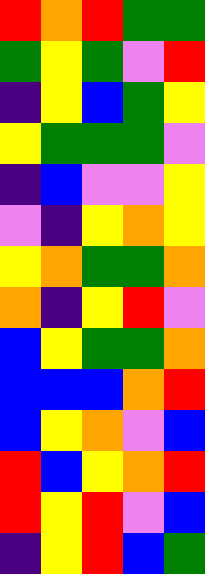[["red", "orange", "red", "green", "green"], ["green", "yellow", "green", "violet", "red"], ["indigo", "yellow", "blue", "green", "yellow"], ["yellow", "green", "green", "green", "violet"], ["indigo", "blue", "violet", "violet", "yellow"], ["violet", "indigo", "yellow", "orange", "yellow"], ["yellow", "orange", "green", "green", "orange"], ["orange", "indigo", "yellow", "red", "violet"], ["blue", "yellow", "green", "green", "orange"], ["blue", "blue", "blue", "orange", "red"], ["blue", "yellow", "orange", "violet", "blue"], ["red", "blue", "yellow", "orange", "red"], ["red", "yellow", "red", "violet", "blue"], ["indigo", "yellow", "red", "blue", "green"]]